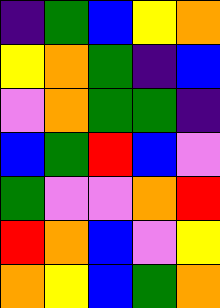[["indigo", "green", "blue", "yellow", "orange"], ["yellow", "orange", "green", "indigo", "blue"], ["violet", "orange", "green", "green", "indigo"], ["blue", "green", "red", "blue", "violet"], ["green", "violet", "violet", "orange", "red"], ["red", "orange", "blue", "violet", "yellow"], ["orange", "yellow", "blue", "green", "orange"]]